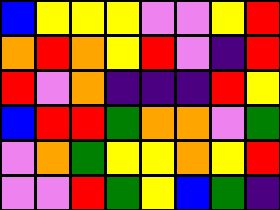[["blue", "yellow", "yellow", "yellow", "violet", "violet", "yellow", "red"], ["orange", "red", "orange", "yellow", "red", "violet", "indigo", "red"], ["red", "violet", "orange", "indigo", "indigo", "indigo", "red", "yellow"], ["blue", "red", "red", "green", "orange", "orange", "violet", "green"], ["violet", "orange", "green", "yellow", "yellow", "orange", "yellow", "red"], ["violet", "violet", "red", "green", "yellow", "blue", "green", "indigo"]]